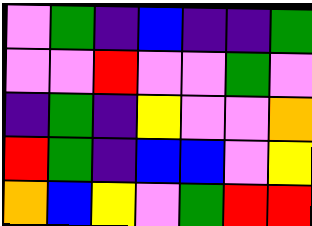[["violet", "green", "indigo", "blue", "indigo", "indigo", "green"], ["violet", "violet", "red", "violet", "violet", "green", "violet"], ["indigo", "green", "indigo", "yellow", "violet", "violet", "orange"], ["red", "green", "indigo", "blue", "blue", "violet", "yellow"], ["orange", "blue", "yellow", "violet", "green", "red", "red"]]